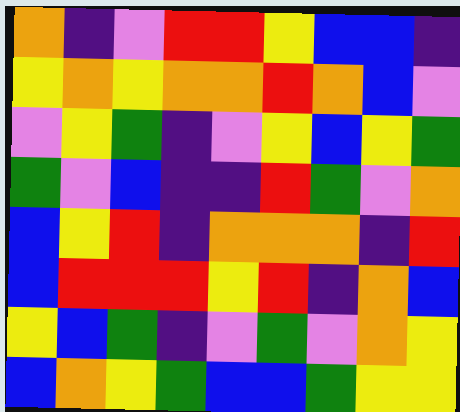[["orange", "indigo", "violet", "red", "red", "yellow", "blue", "blue", "indigo"], ["yellow", "orange", "yellow", "orange", "orange", "red", "orange", "blue", "violet"], ["violet", "yellow", "green", "indigo", "violet", "yellow", "blue", "yellow", "green"], ["green", "violet", "blue", "indigo", "indigo", "red", "green", "violet", "orange"], ["blue", "yellow", "red", "indigo", "orange", "orange", "orange", "indigo", "red"], ["blue", "red", "red", "red", "yellow", "red", "indigo", "orange", "blue"], ["yellow", "blue", "green", "indigo", "violet", "green", "violet", "orange", "yellow"], ["blue", "orange", "yellow", "green", "blue", "blue", "green", "yellow", "yellow"]]